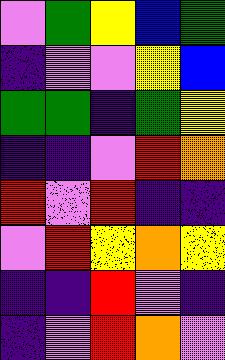[["violet", "green", "yellow", "blue", "green"], ["indigo", "violet", "violet", "yellow", "blue"], ["green", "green", "indigo", "green", "yellow"], ["indigo", "indigo", "violet", "red", "orange"], ["red", "violet", "red", "indigo", "indigo"], ["violet", "red", "yellow", "orange", "yellow"], ["indigo", "indigo", "red", "violet", "indigo"], ["indigo", "violet", "red", "orange", "violet"]]